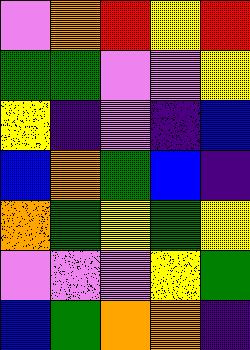[["violet", "orange", "red", "yellow", "red"], ["green", "green", "violet", "violet", "yellow"], ["yellow", "indigo", "violet", "indigo", "blue"], ["blue", "orange", "green", "blue", "indigo"], ["orange", "green", "yellow", "green", "yellow"], ["violet", "violet", "violet", "yellow", "green"], ["blue", "green", "orange", "orange", "indigo"]]